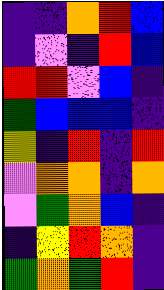[["indigo", "indigo", "orange", "red", "blue"], ["indigo", "violet", "indigo", "red", "blue"], ["red", "red", "violet", "blue", "indigo"], ["green", "blue", "blue", "blue", "indigo"], ["yellow", "indigo", "red", "indigo", "red"], ["violet", "orange", "orange", "indigo", "orange"], ["violet", "green", "orange", "blue", "indigo"], ["indigo", "yellow", "red", "orange", "indigo"], ["green", "orange", "green", "red", "indigo"]]